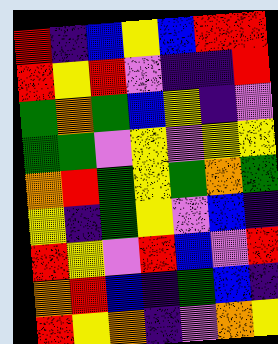[["red", "indigo", "blue", "yellow", "blue", "red", "red"], ["red", "yellow", "red", "violet", "indigo", "indigo", "red"], ["green", "orange", "green", "blue", "yellow", "indigo", "violet"], ["green", "green", "violet", "yellow", "violet", "yellow", "yellow"], ["orange", "red", "green", "yellow", "green", "orange", "green"], ["yellow", "indigo", "green", "yellow", "violet", "blue", "indigo"], ["red", "yellow", "violet", "red", "blue", "violet", "red"], ["orange", "red", "blue", "indigo", "green", "blue", "indigo"], ["red", "yellow", "orange", "indigo", "violet", "orange", "yellow"]]